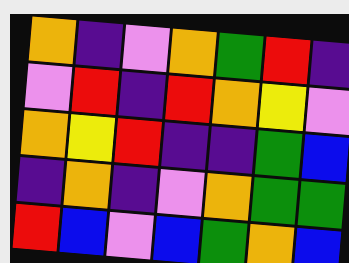[["orange", "indigo", "violet", "orange", "green", "red", "indigo"], ["violet", "red", "indigo", "red", "orange", "yellow", "violet"], ["orange", "yellow", "red", "indigo", "indigo", "green", "blue"], ["indigo", "orange", "indigo", "violet", "orange", "green", "green"], ["red", "blue", "violet", "blue", "green", "orange", "blue"]]